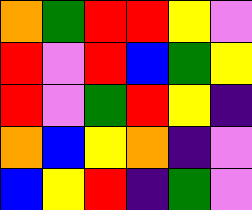[["orange", "green", "red", "red", "yellow", "violet"], ["red", "violet", "red", "blue", "green", "yellow"], ["red", "violet", "green", "red", "yellow", "indigo"], ["orange", "blue", "yellow", "orange", "indigo", "violet"], ["blue", "yellow", "red", "indigo", "green", "violet"]]